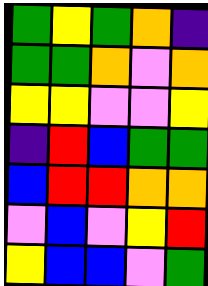[["green", "yellow", "green", "orange", "indigo"], ["green", "green", "orange", "violet", "orange"], ["yellow", "yellow", "violet", "violet", "yellow"], ["indigo", "red", "blue", "green", "green"], ["blue", "red", "red", "orange", "orange"], ["violet", "blue", "violet", "yellow", "red"], ["yellow", "blue", "blue", "violet", "green"]]